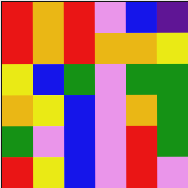[["red", "orange", "red", "violet", "blue", "indigo"], ["red", "orange", "red", "orange", "orange", "yellow"], ["yellow", "blue", "green", "violet", "green", "green"], ["orange", "yellow", "blue", "violet", "orange", "green"], ["green", "violet", "blue", "violet", "red", "green"], ["red", "yellow", "blue", "violet", "red", "violet"]]